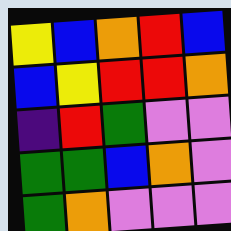[["yellow", "blue", "orange", "red", "blue"], ["blue", "yellow", "red", "red", "orange"], ["indigo", "red", "green", "violet", "violet"], ["green", "green", "blue", "orange", "violet"], ["green", "orange", "violet", "violet", "violet"]]